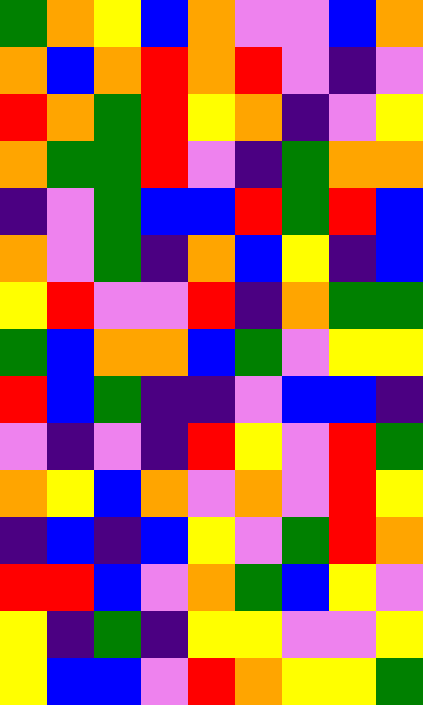[["green", "orange", "yellow", "blue", "orange", "violet", "violet", "blue", "orange"], ["orange", "blue", "orange", "red", "orange", "red", "violet", "indigo", "violet"], ["red", "orange", "green", "red", "yellow", "orange", "indigo", "violet", "yellow"], ["orange", "green", "green", "red", "violet", "indigo", "green", "orange", "orange"], ["indigo", "violet", "green", "blue", "blue", "red", "green", "red", "blue"], ["orange", "violet", "green", "indigo", "orange", "blue", "yellow", "indigo", "blue"], ["yellow", "red", "violet", "violet", "red", "indigo", "orange", "green", "green"], ["green", "blue", "orange", "orange", "blue", "green", "violet", "yellow", "yellow"], ["red", "blue", "green", "indigo", "indigo", "violet", "blue", "blue", "indigo"], ["violet", "indigo", "violet", "indigo", "red", "yellow", "violet", "red", "green"], ["orange", "yellow", "blue", "orange", "violet", "orange", "violet", "red", "yellow"], ["indigo", "blue", "indigo", "blue", "yellow", "violet", "green", "red", "orange"], ["red", "red", "blue", "violet", "orange", "green", "blue", "yellow", "violet"], ["yellow", "indigo", "green", "indigo", "yellow", "yellow", "violet", "violet", "yellow"], ["yellow", "blue", "blue", "violet", "red", "orange", "yellow", "yellow", "green"]]